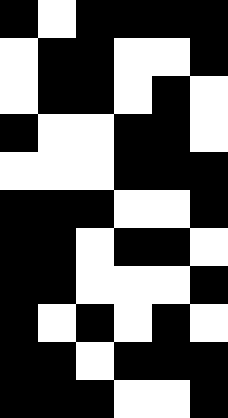[["black", "white", "black", "black", "black", "black"], ["white", "black", "black", "white", "white", "black"], ["white", "black", "black", "white", "black", "white"], ["black", "white", "white", "black", "black", "white"], ["white", "white", "white", "black", "black", "black"], ["black", "black", "black", "white", "white", "black"], ["black", "black", "white", "black", "black", "white"], ["black", "black", "white", "white", "white", "black"], ["black", "white", "black", "white", "black", "white"], ["black", "black", "white", "black", "black", "black"], ["black", "black", "black", "white", "white", "black"]]